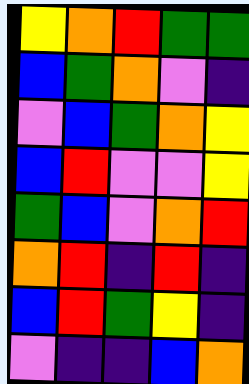[["yellow", "orange", "red", "green", "green"], ["blue", "green", "orange", "violet", "indigo"], ["violet", "blue", "green", "orange", "yellow"], ["blue", "red", "violet", "violet", "yellow"], ["green", "blue", "violet", "orange", "red"], ["orange", "red", "indigo", "red", "indigo"], ["blue", "red", "green", "yellow", "indigo"], ["violet", "indigo", "indigo", "blue", "orange"]]